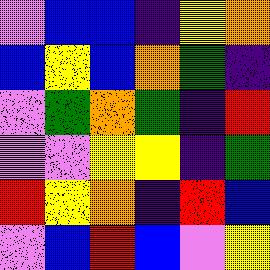[["violet", "blue", "blue", "indigo", "yellow", "orange"], ["blue", "yellow", "blue", "orange", "green", "indigo"], ["violet", "green", "orange", "green", "indigo", "red"], ["violet", "violet", "yellow", "yellow", "indigo", "green"], ["red", "yellow", "orange", "indigo", "red", "blue"], ["violet", "blue", "red", "blue", "violet", "yellow"]]